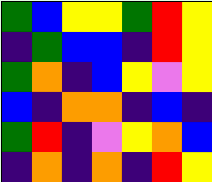[["green", "blue", "yellow", "yellow", "green", "red", "yellow"], ["indigo", "green", "blue", "blue", "indigo", "red", "yellow"], ["green", "orange", "indigo", "blue", "yellow", "violet", "yellow"], ["blue", "indigo", "orange", "orange", "indigo", "blue", "indigo"], ["green", "red", "indigo", "violet", "yellow", "orange", "blue"], ["indigo", "orange", "indigo", "orange", "indigo", "red", "yellow"]]